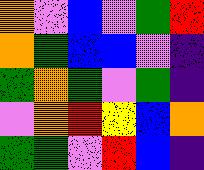[["orange", "violet", "blue", "violet", "green", "red"], ["orange", "green", "blue", "blue", "violet", "indigo"], ["green", "orange", "green", "violet", "green", "indigo"], ["violet", "orange", "red", "yellow", "blue", "orange"], ["green", "green", "violet", "red", "blue", "indigo"]]